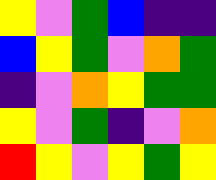[["yellow", "violet", "green", "blue", "indigo", "indigo"], ["blue", "yellow", "green", "violet", "orange", "green"], ["indigo", "violet", "orange", "yellow", "green", "green"], ["yellow", "violet", "green", "indigo", "violet", "orange"], ["red", "yellow", "violet", "yellow", "green", "yellow"]]